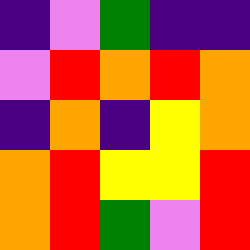[["indigo", "violet", "green", "indigo", "indigo"], ["violet", "red", "orange", "red", "orange"], ["indigo", "orange", "indigo", "yellow", "orange"], ["orange", "red", "yellow", "yellow", "red"], ["orange", "red", "green", "violet", "red"]]